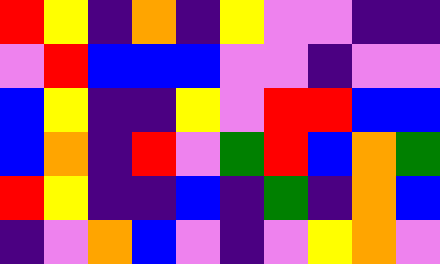[["red", "yellow", "indigo", "orange", "indigo", "yellow", "violet", "violet", "indigo", "indigo"], ["violet", "red", "blue", "blue", "blue", "violet", "violet", "indigo", "violet", "violet"], ["blue", "yellow", "indigo", "indigo", "yellow", "violet", "red", "red", "blue", "blue"], ["blue", "orange", "indigo", "red", "violet", "green", "red", "blue", "orange", "green"], ["red", "yellow", "indigo", "indigo", "blue", "indigo", "green", "indigo", "orange", "blue"], ["indigo", "violet", "orange", "blue", "violet", "indigo", "violet", "yellow", "orange", "violet"]]